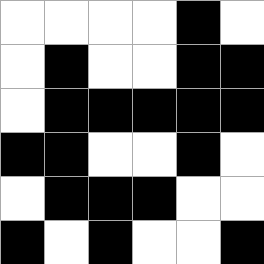[["white", "white", "white", "white", "black", "white"], ["white", "black", "white", "white", "black", "black"], ["white", "black", "black", "black", "black", "black"], ["black", "black", "white", "white", "black", "white"], ["white", "black", "black", "black", "white", "white"], ["black", "white", "black", "white", "white", "black"]]